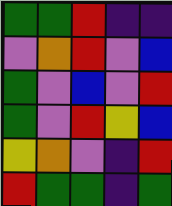[["green", "green", "red", "indigo", "indigo"], ["violet", "orange", "red", "violet", "blue"], ["green", "violet", "blue", "violet", "red"], ["green", "violet", "red", "yellow", "blue"], ["yellow", "orange", "violet", "indigo", "red"], ["red", "green", "green", "indigo", "green"]]